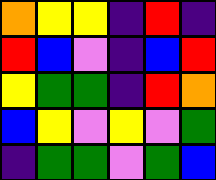[["orange", "yellow", "yellow", "indigo", "red", "indigo"], ["red", "blue", "violet", "indigo", "blue", "red"], ["yellow", "green", "green", "indigo", "red", "orange"], ["blue", "yellow", "violet", "yellow", "violet", "green"], ["indigo", "green", "green", "violet", "green", "blue"]]